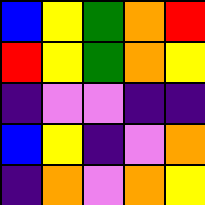[["blue", "yellow", "green", "orange", "red"], ["red", "yellow", "green", "orange", "yellow"], ["indigo", "violet", "violet", "indigo", "indigo"], ["blue", "yellow", "indigo", "violet", "orange"], ["indigo", "orange", "violet", "orange", "yellow"]]